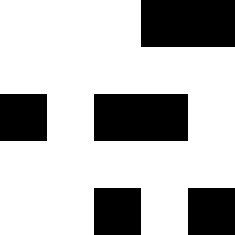[["white", "white", "white", "black", "black"], ["white", "white", "white", "white", "white"], ["black", "white", "black", "black", "white"], ["white", "white", "white", "white", "white"], ["white", "white", "black", "white", "black"]]